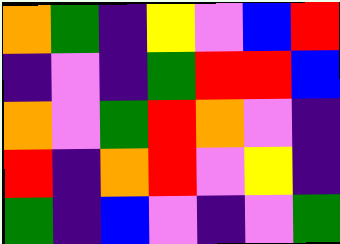[["orange", "green", "indigo", "yellow", "violet", "blue", "red"], ["indigo", "violet", "indigo", "green", "red", "red", "blue"], ["orange", "violet", "green", "red", "orange", "violet", "indigo"], ["red", "indigo", "orange", "red", "violet", "yellow", "indigo"], ["green", "indigo", "blue", "violet", "indigo", "violet", "green"]]